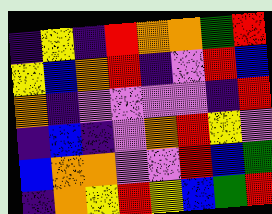[["indigo", "yellow", "indigo", "red", "orange", "orange", "green", "red"], ["yellow", "blue", "orange", "red", "indigo", "violet", "red", "blue"], ["orange", "indigo", "violet", "violet", "violet", "violet", "indigo", "red"], ["indigo", "blue", "indigo", "violet", "orange", "red", "yellow", "violet"], ["blue", "orange", "orange", "violet", "violet", "red", "blue", "green"], ["indigo", "orange", "yellow", "red", "yellow", "blue", "green", "red"]]